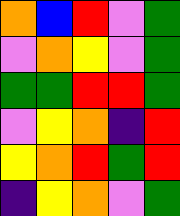[["orange", "blue", "red", "violet", "green"], ["violet", "orange", "yellow", "violet", "green"], ["green", "green", "red", "red", "green"], ["violet", "yellow", "orange", "indigo", "red"], ["yellow", "orange", "red", "green", "red"], ["indigo", "yellow", "orange", "violet", "green"]]